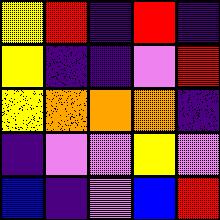[["yellow", "red", "indigo", "red", "indigo"], ["yellow", "indigo", "indigo", "violet", "red"], ["yellow", "orange", "orange", "orange", "indigo"], ["indigo", "violet", "violet", "yellow", "violet"], ["blue", "indigo", "violet", "blue", "red"]]